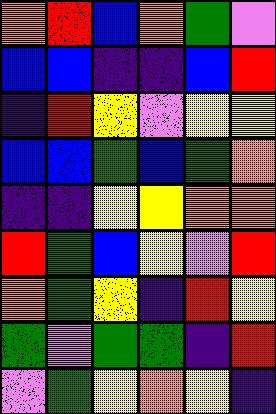[["orange", "red", "blue", "orange", "green", "violet"], ["blue", "blue", "indigo", "indigo", "blue", "red"], ["indigo", "red", "yellow", "violet", "yellow", "yellow"], ["blue", "blue", "green", "blue", "green", "orange"], ["indigo", "indigo", "yellow", "yellow", "orange", "orange"], ["red", "green", "blue", "yellow", "violet", "red"], ["orange", "green", "yellow", "indigo", "red", "yellow"], ["green", "violet", "green", "green", "indigo", "red"], ["violet", "green", "yellow", "orange", "yellow", "indigo"]]